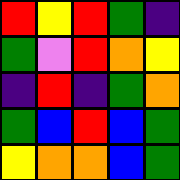[["red", "yellow", "red", "green", "indigo"], ["green", "violet", "red", "orange", "yellow"], ["indigo", "red", "indigo", "green", "orange"], ["green", "blue", "red", "blue", "green"], ["yellow", "orange", "orange", "blue", "green"]]